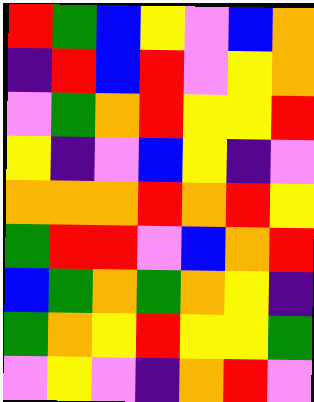[["red", "green", "blue", "yellow", "violet", "blue", "orange"], ["indigo", "red", "blue", "red", "violet", "yellow", "orange"], ["violet", "green", "orange", "red", "yellow", "yellow", "red"], ["yellow", "indigo", "violet", "blue", "yellow", "indigo", "violet"], ["orange", "orange", "orange", "red", "orange", "red", "yellow"], ["green", "red", "red", "violet", "blue", "orange", "red"], ["blue", "green", "orange", "green", "orange", "yellow", "indigo"], ["green", "orange", "yellow", "red", "yellow", "yellow", "green"], ["violet", "yellow", "violet", "indigo", "orange", "red", "violet"]]